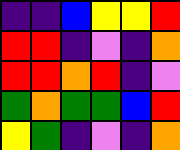[["indigo", "indigo", "blue", "yellow", "yellow", "red"], ["red", "red", "indigo", "violet", "indigo", "orange"], ["red", "red", "orange", "red", "indigo", "violet"], ["green", "orange", "green", "green", "blue", "red"], ["yellow", "green", "indigo", "violet", "indigo", "orange"]]